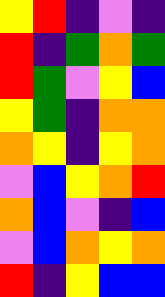[["yellow", "red", "indigo", "violet", "indigo"], ["red", "indigo", "green", "orange", "green"], ["red", "green", "violet", "yellow", "blue"], ["yellow", "green", "indigo", "orange", "orange"], ["orange", "yellow", "indigo", "yellow", "orange"], ["violet", "blue", "yellow", "orange", "red"], ["orange", "blue", "violet", "indigo", "blue"], ["violet", "blue", "orange", "yellow", "orange"], ["red", "indigo", "yellow", "blue", "blue"]]